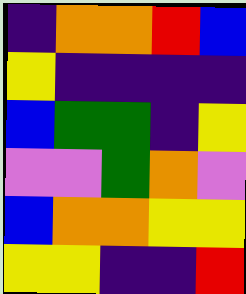[["indigo", "orange", "orange", "red", "blue"], ["yellow", "indigo", "indigo", "indigo", "indigo"], ["blue", "green", "green", "indigo", "yellow"], ["violet", "violet", "green", "orange", "violet"], ["blue", "orange", "orange", "yellow", "yellow"], ["yellow", "yellow", "indigo", "indigo", "red"]]